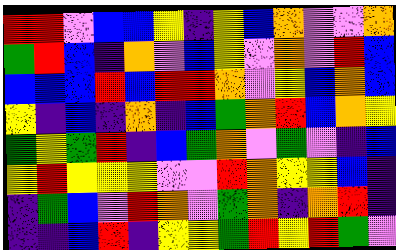[["red", "red", "violet", "blue", "blue", "yellow", "indigo", "yellow", "blue", "orange", "violet", "violet", "orange"], ["green", "red", "blue", "indigo", "orange", "violet", "blue", "yellow", "violet", "orange", "violet", "red", "blue"], ["blue", "blue", "blue", "red", "blue", "red", "red", "orange", "violet", "yellow", "blue", "orange", "blue"], ["yellow", "indigo", "blue", "indigo", "orange", "indigo", "blue", "green", "orange", "red", "blue", "orange", "yellow"], ["green", "yellow", "green", "red", "indigo", "blue", "green", "orange", "violet", "green", "violet", "indigo", "blue"], ["yellow", "red", "yellow", "yellow", "yellow", "violet", "violet", "red", "orange", "yellow", "yellow", "blue", "indigo"], ["indigo", "green", "blue", "violet", "red", "orange", "violet", "green", "orange", "indigo", "orange", "red", "indigo"], ["indigo", "indigo", "blue", "red", "indigo", "yellow", "yellow", "green", "red", "yellow", "red", "green", "violet"]]